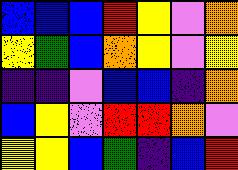[["blue", "blue", "blue", "red", "yellow", "violet", "orange"], ["yellow", "green", "blue", "orange", "yellow", "violet", "yellow"], ["indigo", "indigo", "violet", "blue", "blue", "indigo", "orange"], ["blue", "yellow", "violet", "red", "red", "orange", "violet"], ["yellow", "yellow", "blue", "green", "indigo", "blue", "red"]]